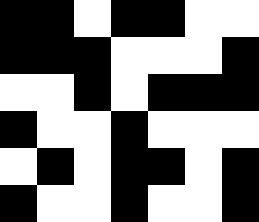[["black", "black", "white", "black", "black", "white", "white"], ["black", "black", "black", "white", "white", "white", "black"], ["white", "white", "black", "white", "black", "black", "black"], ["black", "white", "white", "black", "white", "white", "white"], ["white", "black", "white", "black", "black", "white", "black"], ["black", "white", "white", "black", "white", "white", "black"]]